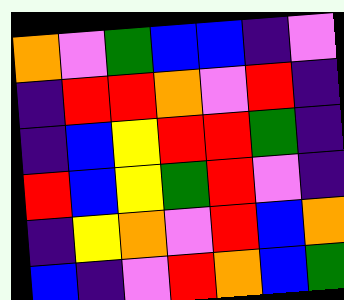[["orange", "violet", "green", "blue", "blue", "indigo", "violet"], ["indigo", "red", "red", "orange", "violet", "red", "indigo"], ["indigo", "blue", "yellow", "red", "red", "green", "indigo"], ["red", "blue", "yellow", "green", "red", "violet", "indigo"], ["indigo", "yellow", "orange", "violet", "red", "blue", "orange"], ["blue", "indigo", "violet", "red", "orange", "blue", "green"]]